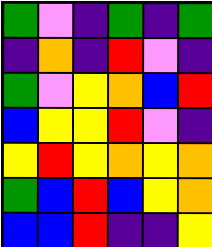[["green", "violet", "indigo", "green", "indigo", "green"], ["indigo", "orange", "indigo", "red", "violet", "indigo"], ["green", "violet", "yellow", "orange", "blue", "red"], ["blue", "yellow", "yellow", "red", "violet", "indigo"], ["yellow", "red", "yellow", "orange", "yellow", "orange"], ["green", "blue", "red", "blue", "yellow", "orange"], ["blue", "blue", "red", "indigo", "indigo", "yellow"]]